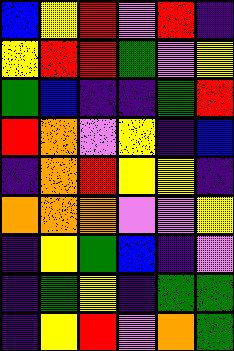[["blue", "yellow", "red", "violet", "red", "indigo"], ["yellow", "red", "red", "green", "violet", "yellow"], ["green", "blue", "indigo", "indigo", "green", "red"], ["red", "orange", "violet", "yellow", "indigo", "blue"], ["indigo", "orange", "red", "yellow", "yellow", "indigo"], ["orange", "orange", "orange", "violet", "violet", "yellow"], ["indigo", "yellow", "green", "blue", "indigo", "violet"], ["indigo", "green", "yellow", "indigo", "green", "green"], ["indigo", "yellow", "red", "violet", "orange", "green"]]